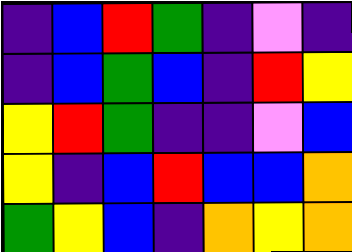[["indigo", "blue", "red", "green", "indigo", "violet", "indigo"], ["indigo", "blue", "green", "blue", "indigo", "red", "yellow"], ["yellow", "red", "green", "indigo", "indigo", "violet", "blue"], ["yellow", "indigo", "blue", "red", "blue", "blue", "orange"], ["green", "yellow", "blue", "indigo", "orange", "yellow", "orange"]]